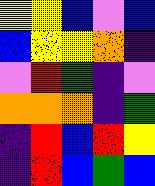[["yellow", "yellow", "blue", "violet", "blue"], ["blue", "yellow", "yellow", "orange", "indigo"], ["violet", "red", "green", "indigo", "violet"], ["orange", "orange", "orange", "indigo", "green"], ["indigo", "red", "blue", "red", "yellow"], ["indigo", "red", "blue", "green", "blue"]]